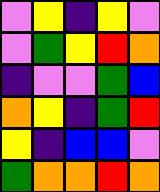[["violet", "yellow", "indigo", "yellow", "violet"], ["violet", "green", "yellow", "red", "orange"], ["indigo", "violet", "violet", "green", "blue"], ["orange", "yellow", "indigo", "green", "red"], ["yellow", "indigo", "blue", "blue", "violet"], ["green", "orange", "orange", "red", "orange"]]